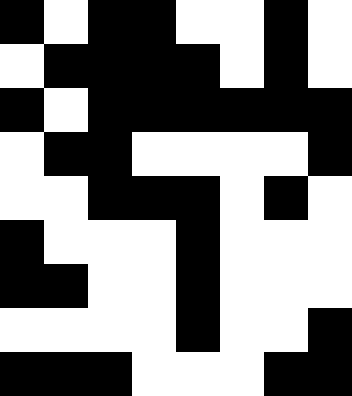[["black", "white", "black", "black", "white", "white", "black", "white"], ["white", "black", "black", "black", "black", "white", "black", "white"], ["black", "white", "black", "black", "black", "black", "black", "black"], ["white", "black", "black", "white", "white", "white", "white", "black"], ["white", "white", "black", "black", "black", "white", "black", "white"], ["black", "white", "white", "white", "black", "white", "white", "white"], ["black", "black", "white", "white", "black", "white", "white", "white"], ["white", "white", "white", "white", "black", "white", "white", "black"], ["black", "black", "black", "white", "white", "white", "black", "black"]]